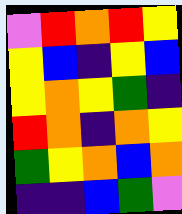[["violet", "red", "orange", "red", "yellow"], ["yellow", "blue", "indigo", "yellow", "blue"], ["yellow", "orange", "yellow", "green", "indigo"], ["red", "orange", "indigo", "orange", "yellow"], ["green", "yellow", "orange", "blue", "orange"], ["indigo", "indigo", "blue", "green", "violet"]]